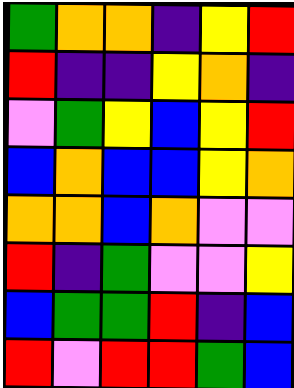[["green", "orange", "orange", "indigo", "yellow", "red"], ["red", "indigo", "indigo", "yellow", "orange", "indigo"], ["violet", "green", "yellow", "blue", "yellow", "red"], ["blue", "orange", "blue", "blue", "yellow", "orange"], ["orange", "orange", "blue", "orange", "violet", "violet"], ["red", "indigo", "green", "violet", "violet", "yellow"], ["blue", "green", "green", "red", "indigo", "blue"], ["red", "violet", "red", "red", "green", "blue"]]